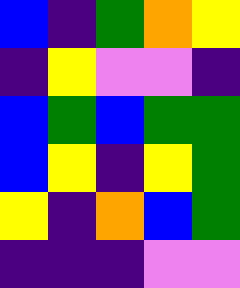[["blue", "indigo", "green", "orange", "yellow"], ["indigo", "yellow", "violet", "violet", "indigo"], ["blue", "green", "blue", "green", "green"], ["blue", "yellow", "indigo", "yellow", "green"], ["yellow", "indigo", "orange", "blue", "green"], ["indigo", "indigo", "indigo", "violet", "violet"]]